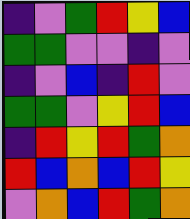[["indigo", "violet", "green", "red", "yellow", "blue"], ["green", "green", "violet", "violet", "indigo", "violet"], ["indigo", "violet", "blue", "indigo", "red", "violet"], ["green", "green", "violet", "yellow", "red", "blue"], ["indigo", "red", "yellow", "red", "green", "orange"], ["red", "blue", "orange", "blue", "red", "yellow"], ["violet", "orange", "blue", "red", "green", "orange"]]